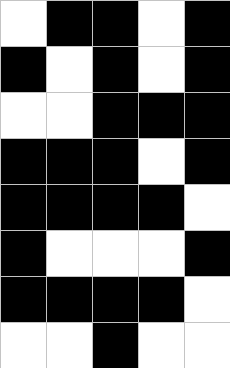[["white", "black", "black", "white", "black"], ["black", "white", "black", "white", "black"], ["white", "white", "black", "black", "black"], ["black", "black", "black", "white", "black"], ["black", "black", "black", "black", "white"], ["black", "white", "white", "white", "black"], ["black", "black", "black", "black", "white"], ["white", "white", "black", "white", "white"]]